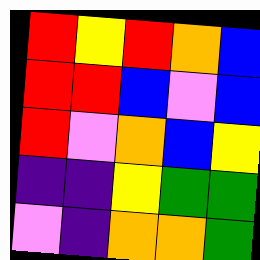[["red", "yellow", "red", "orange", "blue"], ["red", "red", "blue", "violet", "blue"], ["red", "violet", "orange", "blue", "yellow"], ["indigo", "indigo", "yellow", "green", "green"], ["violet", "indigo", "orange", "orange", "green"]]